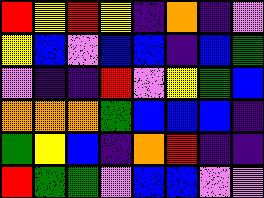[["red", "yellow", "red", "yellow", "indigo", "orange", "indigo", "violet"], ["yellow", "blue", "violet", "blue", "blue", "indigo", "blue", "green"], ["violet", "indigo", "indigo", "red", "violet", "yellow", "green", "blue"], ["orange", "orange", "orange", "green", "blue", "blue", "blue", "indigo"], ["green", "yellow", "blue", "indigo", "orange", "red", "indigo", "indigo"], ["red", "green", "green", "violet", "blue", "blue", "violet", "violet"]]